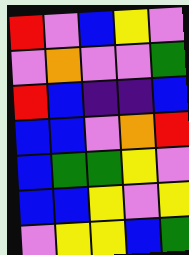[["red", "violet", "blue", "yellow", "violet"], ["violet", "orange", "violet", "violet", "green"], ["red", "blue", "indigo", "indigo", "blue"], ["blue", "blue", "violet", "orange", "red"], ["blue", "green", "green", "yellow", "violet"], ["blue", "blue", "yellow", "violet", "yellow"], ["violet", "yellow", "yellow", "blue", "green"]]